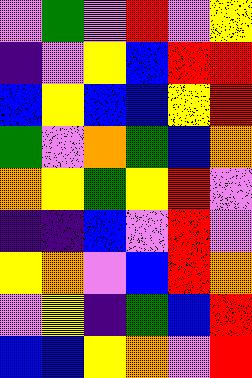[["violet", "green", "violet", "red", "violet", "yellow"], ["indigo", "violet", "yellow", "blue", "red", "red"], ["blue", "yellow", "blue", "blue", "yellow", "red"], ["green", "violet", "orange", "green", "blue", "orange"], ["orange", "yellow", "green", "yellow", "red", "violet"], ["indigo", "indigo", "blue", "violet", "red", "violet"], ["yellow", "orange", "violet", "blue", "red", "orange"], ["violet", "yellow", "indigo", "green", "blue", "red"], ["blue", "blue", "yellow", "orange", "violet", "red"]]